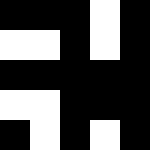[["black", "black", "black", "white", "black"], ["white", "white", "black", "white", "black"], ["black", "black", "black", "black", "black"], ["white", "white", "black", "black", "black"], ["black", "white", "black", "white", "black"]]